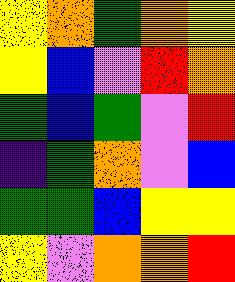[["yellow", "orange", "green", "orange", "yellow"], ["yellow", "blue", "violet", "red", "orange"], ["green", "blue", "green", "violet", "red"], ["indigo", "green", "orange", "violet", "blue"], ["green", "green", "blue", "yellow", "yellow"], ["yellow", "violet", "orange", "orange", "red"]]